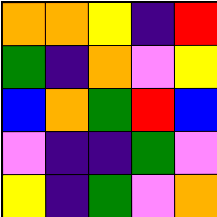[["orange", "orange", "yellow", "indigo", "red"], ["green", "indigo", "orange", "violet", "yellow"], ["blue", "orange", "green", "red", "blue"], ["violet", "indigo", "indigo", "green", "violet"], ["yellow", "indigo", "green", "violet", "orange"]]